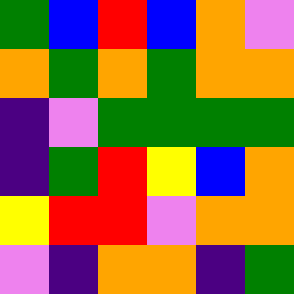[["green", "blue", "red", "blue", "orange", "violet"], ["orange", "green", "orange", "green", "orange", "orange"], ["indigo", "violet", "green", "green", "green", "green"], ["indigo", "green", "red", "yellow", "blue", "orange"], ["yellow", "red", "red", "violet", "orange", "orange"], ["violet", "indigo", "orange", "orange", "indigo", "green"]]